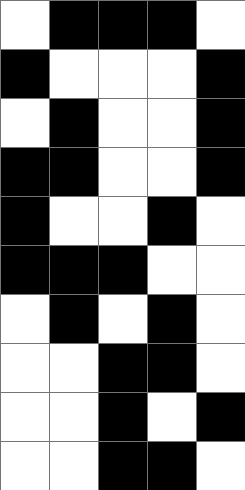[["white", "black", "black", "black", "white"], ["black", "white", "white", "white", "black"], ["white", "black", "white", "white", "black"], ["black", "black", "white", "white", "black"], ["black", "white", "white", "black", "white"], ["black", "black", "black", "white", "white"], ["white", "black", "white", "black", "white"], ["white", "white", "black", "black", "white"], ["white", "white", "black", "white", "black"], ["white", "white", "black", "black", "white"]]